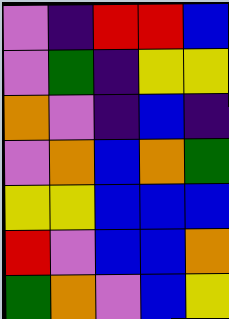[["violet", "indigo", "red", "red", "blue"], ["violet", "green", "indigo", "yellow", "yellow"], ["orange", "violet", "indigo", "blue", "indigo"], ["violet", "orange", "blue", "orange", "green"], ["yellow", "yellow", "blue", "blue", "blue"], ["red", "violet", "blue", "blue", "orange"], ["green", "orange", "violet", "blue", "yellow"]]